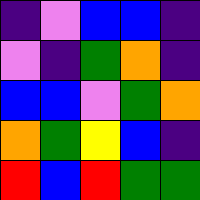[["indigo", "violet", "blue", "blue", "indigo"], ["violet", "indigo", "green", "orange", "indigo"], ["blue", "blue", "violet", "green", "orange"], ["orange", "green", "yellow", "blue", "indigo"], ["red", "blue", "red", "green", "green"]]